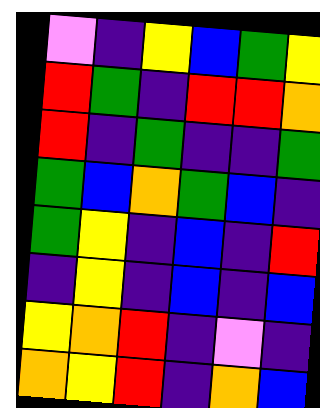[["violet", "indigo", "yellow", "blue", "green", "yellow"], ["red", "green", "indigo", "red", "red", "orange"], ["red", "indigo", "green", "indigo", "indigo", "green"], ["green", "blue", "orange", "green", "blue", "indigo"], ["green", "yellow", "indigo", "blue", "indigo", "red"], ["indigo", "yellow", "indigo", "blue", "indigo", "blue"], ["yellow", "orange", "red", "indigo", "violet", "indigo"], ["orange", "yellow", "red", "indigo", "orange", "blue"]]